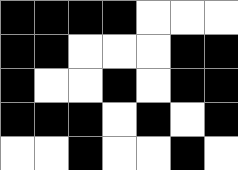[["black", "black", "black", "black", "white", "white", "white"], ["black", "black", "white", "white", "white", "black", "black"], ["black", "white", "white", "black", "white", "black", "black"], ["black", "black", "black", "white", "black", "white", "black"], ["white", "white", "black", "white", "white", "black", "white"]]